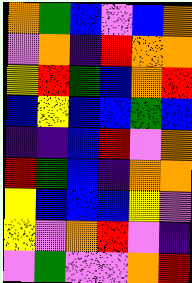[["orange", "green", "blue", "violet", "blue", "orange"], ["violet", "orange", "indigo", "red", "orange", "orange"], ["yellow", "red", "green", "blue", "orange", "red"], ["blue", "yellow", "blue", "blue", "green", "blue"], ["indigo", "indigo", "blue", "red", "violet", "orange"], ["red", "green", "blue", "indigo", "orange", "orange"], ["yellow", "blue", "blue", "blue", "yellow", "violet"], ["yellow", "violet", "orange", "red", "violet", "indigo"], ["violet", "green", "violet", "violet", "orange", "red"]]